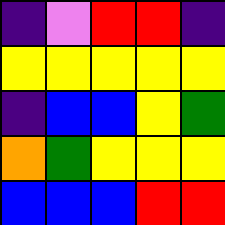[["indigo", "violet", "red", "red", "indigo"], ["yellow", "yellow", "yellow", "yellow", "yellow"], ["indigo", "blue", "blue", "yellow", "green"], ["orange", "green", "yellow", "yellow", "yellow"], ["blue", "blue", "blue", "red", "red"]]